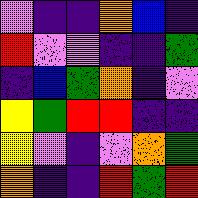[["violet", "indigo", "indigo", "orange", "blue", "indigo"], ["red", "violet", "violet", "indigo", "indigo", "green"], ["indigo", "blue", "green", "orange", "indigo", "violet"], ["yellow", "green", "red", "red", "indigo", "indigo"], ["yellow", "violet", "indigo", "violet", "orange", "green"], ["orange", "indigo", "indigo", "red", "green", "red"]]